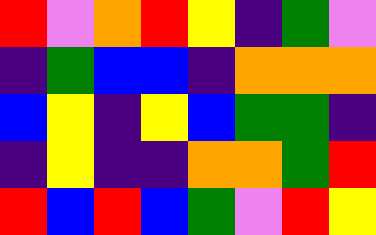[["red", "violet", "orange", "red", "yellow", "indigo", "green", "violet"], ["indigo", "green", "blue", "blue", "indigo", "orange", "orange", "orange"], ["blue", "yellow", "indigo", "yellow", "blue", "green", "green", "indigo"], ["indigo", "yellow", "indigo", "indigo", "orange", "orange", "green", "red"], ["red", "blue", "red", "blue", "green", "violet", "red", "yellow"]]